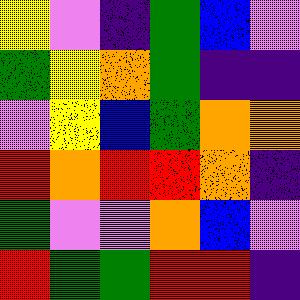[["yellow", "violet", "indigo", "green", "blue", "violet"], ["green", "yellow", "orange", "green", "indigo", "indigo"], ["violet", "yellow", "blue", "green", "orange", "orange"], ["red", "orange", "red", "red", "orange", "indigo"], ["green", "violet", "violet", "orange", "blue", "violet"], ["red", "green", "green", "red", "red", "indigo"]]